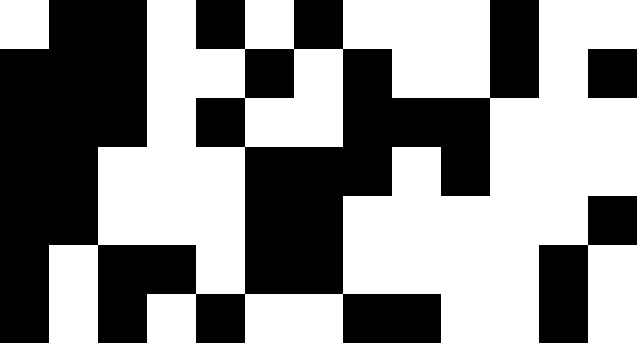[["white", "black", "black", "white", "black", "white", "black", "white", "white", "white", "black", "white", "white"], ["black", "black", "black", "white", "white", "black", "white", "black", "white", "white", "black", "white", "black"], ["black", "black", "black", "white", "black", "white", "white", "black", "black", "black", "white", "white", "white"], ["black", "black", "white", "white", "white", "black", "black", "black", "white", "black", "white", "white", "white"], ["black", "black", "white", "white", "white", "black", "black", "white", "white", "white", "white", "white", "black"], ["black", "white", "black", "black", "white", "black", "black", "white", "white", "white", "white", "black", "white"], ["black", "white", "black", "white", "black", "white", "white", "black", "black", "white", "white", "black", "white"]]